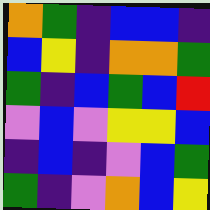[["orange", "green", "indigo", "blue", "blue", "indigo"], ["blue", "yellow", "indigo", "orange", "orange", "green"], ["green", "indigo", "blue", "green", "blue", "red"], ["violet", "blue", "violet", "yellow", "yellow", "blue"], ["indigo", "blue", "indigo", "violet", "blue", "green"], ["green", "indigo", "violet", "orange", "blue", "yellow"]]